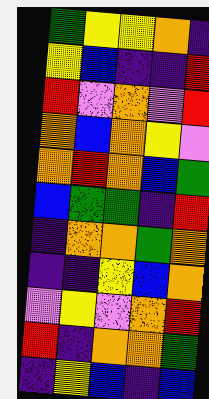[["green", "yellow", "yellow", "orange", "indigo"], ["yellow", "blue", "indigo", "indigo", "red"], ["red", "violet", "orange", "violet", "red"], ["orange", "blue", "orange", "yellow", "violet"], ["orange", "red", "orange", "blue", "green"], ["blue", "green", "green", "indigo", "red"], ["indigo", "orange", "orange", "green", "orange"], ["indigo", "indigo", "yellow", "blue", "orange"], ["violet", "yellow", "violet", "orange", "red"], ["red", "indigo", "orange", "orange", "green"], ["indigo", "yellow", "blue", "indigo", "blue"]]